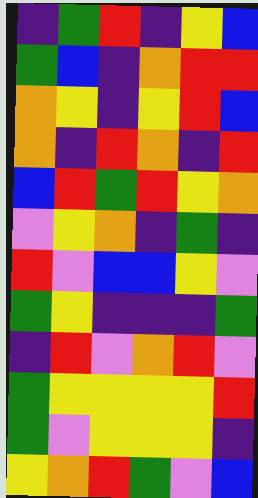[["indigo", "green", "red", "indigo", "yellow", "blue"], ["green", "blue", "indigo", "orange", "red", "red"], ["orange", "yellow", "indigo", "yellow", "red", "blue"], ["orange", "indigo", "red", "orange", "indigo", "red"], ["blue", "red", "green", "red", "yellow", "orange"], ["violet", "yellow", "orange", "indigo", "green", "indigo"], ["red", "violet", "blue", "blue", "yellow", "violet"], ["green", "yellow", "indigo", "indigo", "indigo", "green"], ["indigo", "red", "violet", "orange", "red", "violet"], ["green", "yellow", "yellow", "yellow", "yellow", "red"], ["green", "violet", "yellow", "yellow", "yellow", "indigo"], ["yellow", "orange", "red", "green", "violet", "blue"]]